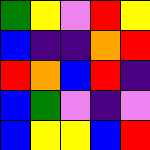[["green", "yellow", "violet", "red", "yellow"], ["blue", "indigo", "indigo", "orange", "red"], ["red", "orange", "blue", "red", "indigo"], ["blue", "green", "violet", "indigo", "violet"], ["blue", "yellow", "yellow", "blue", "red"]]